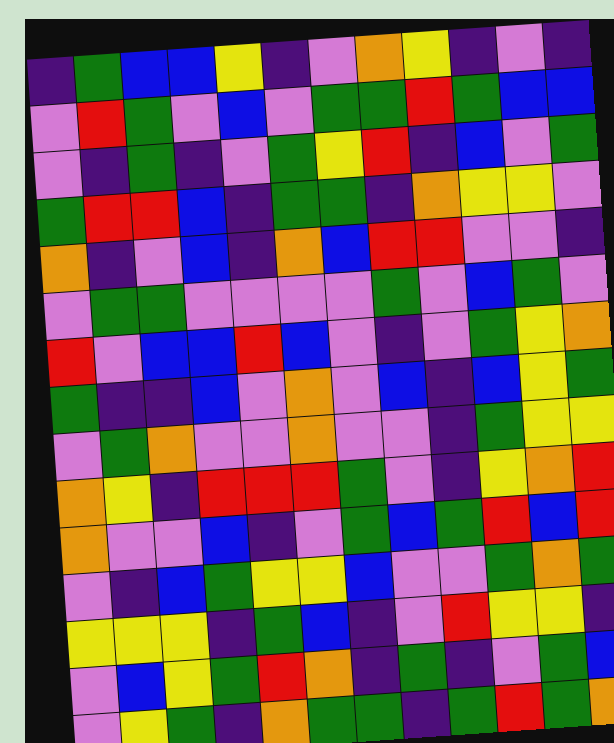[["indigo", "green", "blue", "blue", "yellow", "indigo", "violet", "orange", "yellow", "indigo", "violet", "indigo"], ["violet", "red", "green", "violet", "blue", "violet", "green", "green", "red", "green", "blue", "blue"], ["violet", "indigo", "green", "indigo", "violet", "green", "yellow", "red", "indigo", "blue", "violet", "green"], ["green", "red", "red", "blue", "indigo", "green", "green", "indigo", "orange", "yellow", "yellow", "violet"], ["orange", "indigo", "violet", "blue", "indigo", "orange", "blue", "red", "red", "violet", "violet", "indigo"], ["violet", "green", "green", "violet", "violet", "violet", "violet", "green", "violet", "blue", "green", "violet"], ["red", "violet", "blue", "blue", "red", "blue", "violet", "indigo", "violet", "green", "yellow", "orange"], ["green", "indigo", "indigo", "blue", "violet", "orange", "violet", "blue", "indigo", "blue", "yellow", "green"], ["violet", "green", "orange", "violet", "violet", "orange", "violet", "violet", "indigo", "green", "yellow", "yellow"], ["orange", "yellow", "indigo", "red", "red", "red", "green", "violet", "indigo", "yellow", "orange", "red"], ["orange", "violet", "violet", "blue", "indigo", "violet", "green", "blue", "green", "red", "blue", "red"], ["violet", "indigo", "blue", "green", "yellow", "yellow", "blue", "violet", "violet", "green", "orange", "green"], ["yellow", "yellow", "yellow", "indigo", "green", "blue", "indigo", "violet", "red", "yellow", "yellow", "indigo"], ["violet", "blue", "yellow", "green", "red", "orange", "indigo", "green", "indigo", "violet", "green", "blue"], ["violet", "yellow", "green", "indigo", "orange", "green", "green", "indigo", "green", "red", "green", "orange"]]